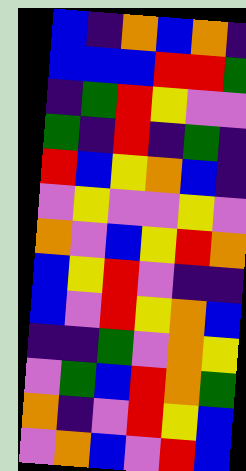[["blue", "indigo", "orange", "blue", "orange", "indigo"], ["blue", "blue", "blue", "red", "red", "green"], ["indigo", "green", "red", "yellow", "violet", "violet"], ["green", "indigo", "red", "indigo", "green", "indigo"], ["red", "blue", "yellow", "orange", "blue", "indigo"], ["violet", "yellow", "violet", "violet", "yellow", "violet"], ["orange", "violet", "blue", "yellow", "red", "orange"], ["blue", "yellow", "red", "violet", "indigo", "indigo"], ["blue", "violet", "red", "yellow", "orange", "blue"], ["indigo", "indigo", "green", "violet", "orange", "yellow"], ["violet", "green", "blue", "red", "orange", "green"], ["orange", "indigo", "violet", "red", "yellow", "blue"], ["violet", "orange", "blue", "violet", "red", "blue"]]